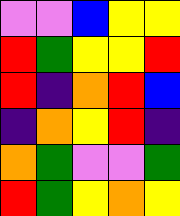[["violet", "violet", "blue", "yellow", "yellow"], ["red", "green", "yellow", "yellow", "red"], ["red", "indigo", "orange", "red", "blue"], ["indigo", "orange", "yellow", "red", "indigo"], ["orange", "green", "violet", "violet", "green"], ["red", "green", "yellow", "orange", "yellow"]]